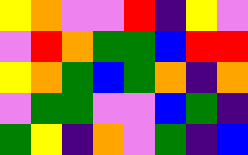[["yellow", "orange", "violet", "violet", "red", "indigo", "yellow", "violet"], ["violet", "red", "orange", "green", "green", "blue", "red", "red"], ["yellow", "orange", "green", "blue", "green", "orange", "indigo", "orange"], ["violet", "green", "green", "violet", "violet", "blue", "green", "indigo"], ["green", "yellow", "indigo", "orange", "violet", "green", "indigo", "blue"]]